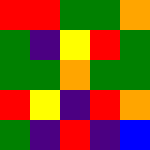[["red", "red", "green", "green", "orange"], ["green", "indigo", "yellow", "red", "green"], ["green", "green", "orange", "green", "green"], ["red", "yellow", "indigo", "red", "orange"], ["green", "indigo", "red", "indigo", "blue"]]